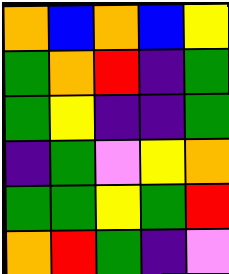[["orange", "blue", "orange", "blue", "yellow"], ["green", "orange", "red", "indigo", "green"], ["green", "yellow", "indigo", "indigo", "green"], ["indigo", "green", "violet", "yellow", "orange"], ["green", "green", "yellow", "green", "red"], ["orange", "red", "green", "indigo", "violet"]]